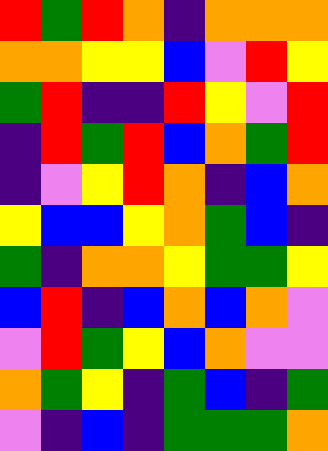[["red", "green", "red", "orange", "indigo", "orange", "orange", "orange"], ["orange", "orange", "yellow", "yellow", "blue", "violet", "red", "yellow"], ["green", "red", "indigo", "indigo", "red", "yellow", "violet", "red"], ["indigo", "red", "green", "red", "blue", "orange", "green", "red"], ["indigo", "violet", "yellow", "red", "orange", "indigo", "blue", "orange"], ["yellow", "blue", "blue", "yellow", "orange", "green", "blue", "indigo"], ["green", "indigo", "orange", "orange", "yellow", "green", "green", "yellow"], ["blue", "red", "indigo", "blue", "orange", "blue", "orange", "violet"], ["violet", "red", "green", "yellow", "blue", "orange", "violet", "violet"], ["orange", "green", "yellow", "indigo", "green", "blue", "indigo", "green"], ["violet", "indigo", "blue", "indigo", "green", "green", "green", "orange"]]